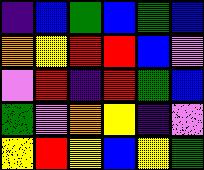[["indigo", "blue", "green", "blue", "green", "blue"], ["orange", "yellow", "red", "red", "blue", "violet"], ["violet", "red", "indigo", "red", "green", "blue"], ["green", "violet", "orange", "yellow", "indigo", "violet"], ["yellow", "red", "yellow", "blue", "yellow", "green"]]